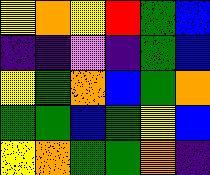[["yellow", "orange", "yellow", "red", "green", "blue"], ["indigo", "indigo", "violet", "indigo", "green", "blue"], ["yellow", "green", "orange", "blue", "green", "orange"], ["green", "green", "blue", "green", "yellow", "blue"], ["yellow", "orange", "green", "green", "orange", "indigo"]]